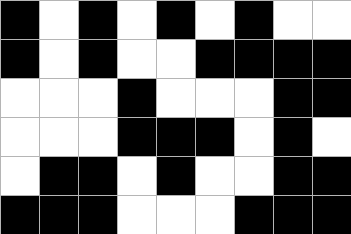[["black", "white", "black", "white", "black", "white", "black", "white", "white"], ["black", "white", "black", "white", "white", "black", "black", "black", "black"], ["white", "white", "white", "black", "white", "white", "white", "black", "black"], ["white", "white", "white", "black", "black", "black", "white", "black", "white"], ["white", "black", "black", "white", "black", "white", "white", "black", "black"], ["black", "black", "black", "white", "white", "white", "black", "black", "black"]]